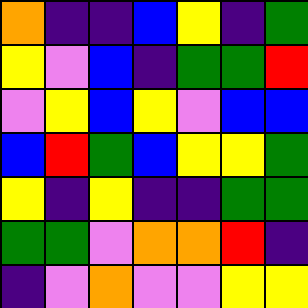[["orange", "indigo", "indigo", "blue", "yellow", "indigo", "green"], ["yellow", "violet", "blue", "indigo", "green", "green", "red"], ["violet", "yellow", "blue", "yellow", "violet", "blue", "blue"], ["blue", "red", "green", "blue", "yellow", "yellow", "green"], ["yellow", "indigo", "yellow", "indigo", "indigo", "green", "green"], ["green", "green", "violet", "orange", "orange", "red", "indigo"], ["indigo", "violet", "orange", "violet", "violet", "yellow", "yellow"]]